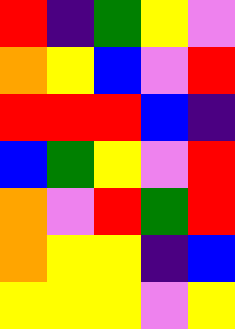[["red", "indigo", "green", "yellow", "violet"], ["orange", "yellow", "blue", "violet", "red"], ["red", "red", "red", "blue", "indigo"], ["blue", "green", "yellow", "violet", "red"], ["orange", "violet", "red", "green", "red"], ["orange", "yellow", "yellow", "indigo", "blue"], ["yellow", "yellow", "yellow", "violet", "yellow"]]